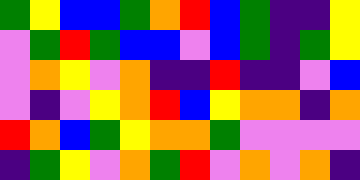[["green", "yellow", "blue", "blue", "green", "orange", "red", "blue", "green", "indigo", "indigo", "yellow"], ["violet", "green", "red", "green", "blue", "blue", "violet", "blue", "green", "indigo", "green", "yellow"], ["violet", "orange", "yellow", "violet", "orange", "indigo", "indigo", "red", "indigo", "indigo", "violet", "blue"], ["violet", "indigo", "violet", "yellow", "orange", "red", "blue", "yellow", "orange", "orange", "indigo", "orange"], ["red", "orange", "blue", "green", "yellow", "orange", "orange", "green", "violet", "violet", "violet", "violet"], ["indigo", "green", "yellow", "violet", "orange", "green", "red", "violet", "orange", "violet", "orange", "indigo"]]